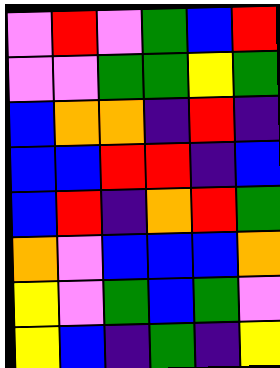[["violet", "red", "violet", "green", "blue", "red"], ["violet", "violet", "green", "green", "yellow", "green"], ["blue", "orange", "orange", "indigo", "red", "indigo"], ["blue", "blue", "red", "red", "indigo", "blue"], ["blue", "red", "indigo", "orange", "red", "green"], ["orange", "violet", "blue", "blue", "blue", "orange"], ["yellow", "violet", "green", "blue", "green", "violet"], ["yellow", "blue", "indigo", "green", "indigo", "yellow"]]